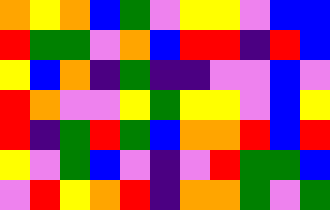[["orange", "yellow", "orange", "blue", "green", "violet", "yellow", "yellow", "violet", "blue", "blue"], ["red", "green", "green", "violet", "orange", "blue", "red", "red", "indigo", "red", "blue"], ["yellow", "blue", "orange", "indigo", "green", "indigo", "indigo", "violet", "violet", "blue", "violet"], ["red", "orange", "violet", "violet", "yellow", "green", "yellow", "yellow", "violet", "blue", "yellow"], ["red", "indigo", "green", "red", "green", "blue", "orange", "orange", "red", "blue", "red"], ["yellow", "violet", "green", "blue", "violet", "indigo", "violet", "red", "green", "green", "blue"], ["violet", "red", "yellow", "orange", "red", "indigo", "orange", "orange", "green", "violet", "green"]]